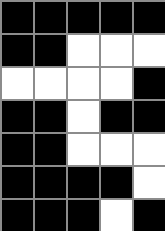[["black", "black", "black", "black", "black"], ["black", "black", "white", "white", "white"], ["white", "white", "white", "white", "black"], ["black", "black", "white", "black", "black"], ["black", "black", "white", "white", "white"], ["black", "black", "black", "black", "white"], ["black", "black", "black", "white", "black"]]